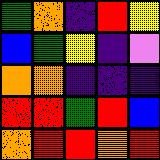[["green", "orange", "indigo", "red", "yellow"], ["blue", "green", "yellow", "indigo", "violet"], ["orange", "orange", "indigo", "indigo", "indigo"], ["red", "red", "green", "red", "blue"], ["orange", "red", "red", "orange", "red"]]